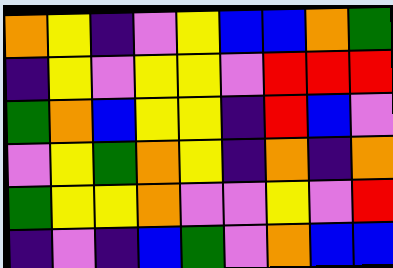[["orange", "yellow", "indigo", "violet", "yellow", "blue", "blue", "orange", "green"], ["indigo", "yellow", "violet", "yellow", "yellow", "violet", "red", "red", "red"], ["green", "orange", "blue", "yellow", "yellow", "indigo", "red", "blue", "violet"], ["violet", "yellow", "green", "orange", "yellow", "indigo", "orange", "indigo", "orange"], ["green", "yellow", "yellow", "orange", "violet", "violet", "yellow", "violet", "red"], ["indigo", "violet", "indigo", "blue", "green", "violet", "orange", "blue", "blue"]]